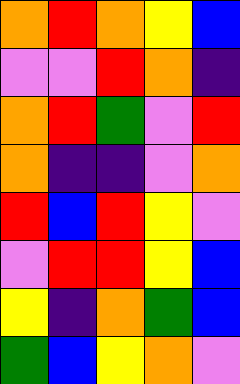[["orange", "red", "orange", "yellow", "blue"], ["violet", "violet", "red", "orange", "indigo"], ["orange", "red", "green", "violet", "red"], ["orange", "indigo", "indigo", "violet", "orange"], ["red", "blue", "red", "yellow", "violet"], ["violet", "red", "red", "yellow", "blue"], ["yellow", "indigo", "orange", "green", "blue"], ["green", "blue", "yellow", "orange", "violet"]]